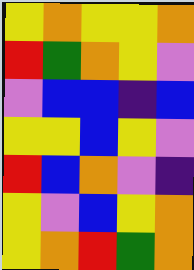[["yellow", "orange", "yellow", "yellow", "orange"], ["red", "green", "orange", "yellow", "violet"], ["violet", "blue", "blue", "indigo", "blue"], ["yellow", "yellow", "blue", "yellow", "violet"], ["red", "blue", "orange", "violet", "indigo"], ["yellow", "violet", "blue", "yellow", "orange"], ["yellow", "orange", "red", "green", "orange"]]